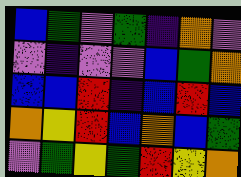[["blue", "green", "violet", "green", "indigo", "orange", "violet"], ["violet", "indigo", "violet", "violet", "blue", "green", "orange"], ["blue", "blue", "red", "indigo", "blue", "red", "blue"], ["orange", "yellow", "red", "blue", "orange", "blue", "green"], ["violet", "green", "yellow", "green", "red", "yellow", "orange"]]